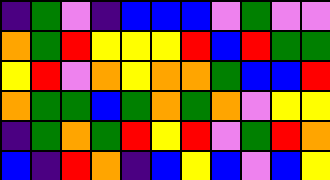[["indigo", "green", "violet", "indigo", "blue", "blue", "blue", "violet", "green", "violet", "violet"], ["orange", "green", "red", "yellow", "yellow", "yellow", "red", "blue", "red", "green", "green"], ["yellow", "red", "violet", "orange", "yellow", "orange", "orange", "green", "blue", "blue", "red"], ["orange", "green", "green", "blue", "green", "orange", "green", "orange", "violet", "yellow", "yellow"], ["indigo", "green", "orange", "green", "red", "yellow", "red", "violet", "green", "red", "orange"], ["blue", "indigo", "red", "orange", "indigo", "blue", "yellow", "blue", "violet", "blue", "yellow"]]